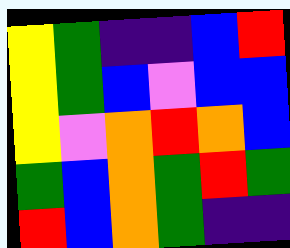[["yellow", "green", "indigo", "indigo", "blue", "red"], ["yellow", "green", "blue", "violet", "blue", "blue"], ["yellow", "violet", "orange", "red", "orange", "blue"], ["green", "blue", "orange", "green", "red", "green"], ["red", "blue", "orange", "green", "indigo", "indigo"]]